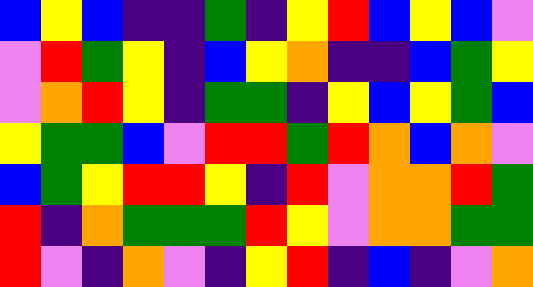[["blue", "yellow", "blue", "indigo", "indigo", "green", "indigo", "yellow", "red", "blue", "yellow", "blue", "violet"], ["violet", "red", "green", "yellow", "indigo", "blue", "yellow", "orange", "indigo", "indigo", "blue", "green", "yellow"], ["violet", "orange", "red", "yellow", "indigo", "green", "green", "indigo", "yellow", "blue", "yellow", "green", "blue"], ["yellow", "green", "green", "blue", "violet", "red", "red", "green", "red", "orange", "blue", "orange", "violet"], ["blue", "green", "yellow", "red", "red", "yellow", "indigo", "red", "violet", "orange", "orange", "red", "green"], ["red", "indigo", "orange", "green", "green", "green", "red", "yellow", "violet", "orange", "orange", "green", "green"], ["red", "violet", "indigo", "orange", "violet", "indigo", "yellow", "red", "indigo", "blue", "indigo", "violet", "orange"]]